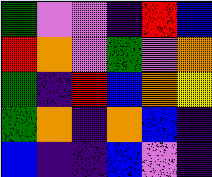[["green", "violet", "violet", "indigo", "red", "blue"], ["red", "orange", "violet", "green", "violet", "orange"], ["green", "indigo", "red", "blue", "orange", "yellow"], ["green", "orange", "indigo", "orange", "blue", "indigo"], ["blue", "indigo", "indigo", "blue", "violet", "indigo"]]